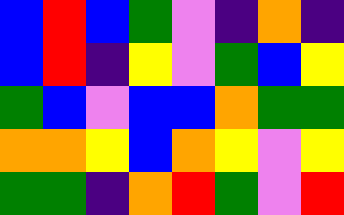[["blue", "red", "blue", "green", "violet", "indigo", "orange", "indigo"], ["blue", "red", "indigo", "yellow", "violet", "green", "blue", "yellow"], ["green", "blue", "violet", "blue", "blue", "orange", "green", "green"], ["orange", "orange", "yellow", "blue", "orange", "yellow", "violet", "yellow"], ["green", "green", "indigo", "orange", "red", "green", "violet", "red"]]